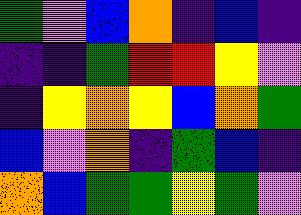[["green", "violet", "blue", "orange", "indigo", "blue", "indigo"], ["indigo", "indigo", "green", "red", "red", "yellow", "violet"], ["indigo", "yellow", "orange", "yellow", "blue", "orange", "green"], ["blue", "violet", "orange", "indigo", "green", "blue", "indigo"], ["orange", "blue", "green", "green", "yellow", "green", "violet"]]